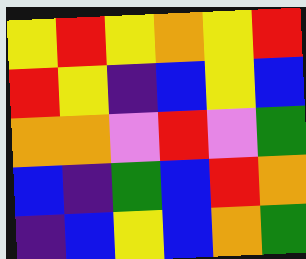[["yellow", "red", "yellow", "orange", "yellow", "red"], ["red", "yellow", "indigo", "blue", "yellow", "blue"], ["orange", "orange", "violet", "red", "violet", "green"], ["blue", "indigo", "green", "blue", "red", "orange"], ["indigo", "blue", "yellow", "blue", "orange", "green"]]